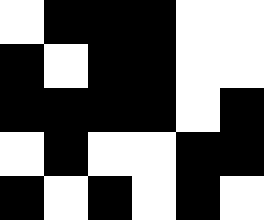[["white", "black", "black", "black", "white", "white"], ["black", "white", "black", "black", "white", "white"], ["black", "black", "black", "black", "white", "black"], ["white", "black", "white", "white", "black", "black"], ["black", "white", "black", "white", "black", "white"]]